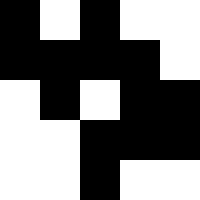[["black", "white", "black", "white", "white"], ["black", "black", "black", "black", "white"], ["white", "black", "white", "black", "black"], ["white", "white", "black", "black", "black"], ["white", "white", "black", "white", "white"]]